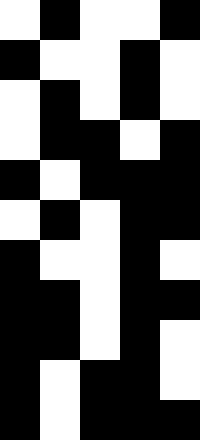[["white", "black", "white", "white", "black"], ["black", "white", "white", "black", "white"], ["white", "black", "white", "black", "white"], ["white", "black", "black", "white", "black"], ["black", "white", "black", "black", "black"], ["white", "black", "white", "black", "black"], ["black", "white", "white", "black", "white"], ["black", "black", "white", "black", "black"], ["black", "black", "white", "black", "white"], ["black", "white", "black", "black", "white"], ["black", "white", "black", "black", "black"]]